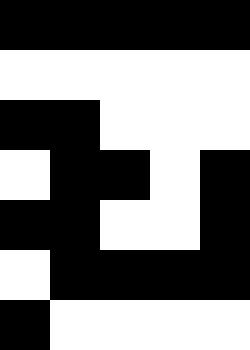[["black", "black", "black", "black", "black"], ["white", "white", "white", "white", "white"], ["black", "black", "white", "white", "white"], ["white", "black", "black", "white", "black"], ["black", "black", "white", "white", "black"], ["white", "black", "black", "black", "black"], ["black", "white", "white", "white", "white"]]